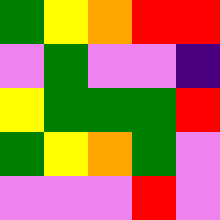[["green", "yellow", "orange", "red", "red"], ["violet", "green", "violet", "violet", "indigo"], ["yellow", "green", "green", "green", "red"], ["green", "yellow", "orange", "green", "violet"], ["violet", "violet", "violet", "red", "violet"]]